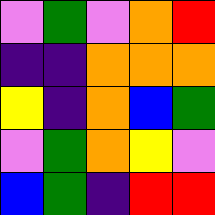[["violet", "green", "violet", "orange", "red"], ["indigo", "indigo", "orange", "orange", "orange"], ["yellow", "indigo", "orange", "blue", "green"], ["violet", "green", "orange", "yellow", "violet"], ["blue", "green", "indigo", "red", "red"]]